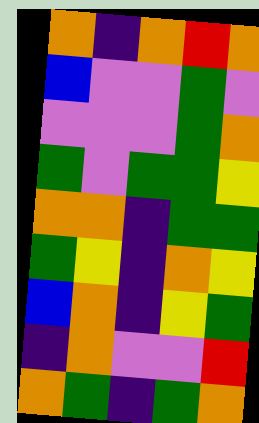[["orange", "indigo", "orange", "red", "orange"], ["blue", "violet", "violet", "green", "violet"], ["violet", "violet", "violet", "green", "orange"], ["green", "violet", "green", "green", "yellow"], ["orange", "orange", "indigo", "green", "green"], ["green", "yellow", "indigo", "orange", "yellow"], ["blue", "orange", "indigo", "yellow", "green"], ["indigo", "orange", "violet", "violet", "red"], ["orange", "green", "indigo", "green", "orange"]]